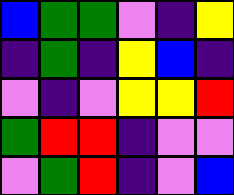[["blue", "green", "green", "violet", "indigo", "yellow"], ["indigo", "green", "indigo", "yellow", "blue", "indigo"], ["violet", "indigo", "violet", "yellow", "yellow", "red"], ["green", "red", "red", "indigo", "violet", "violet"], ["violet", "green", "red", "indigo", "violet", "blue"]]